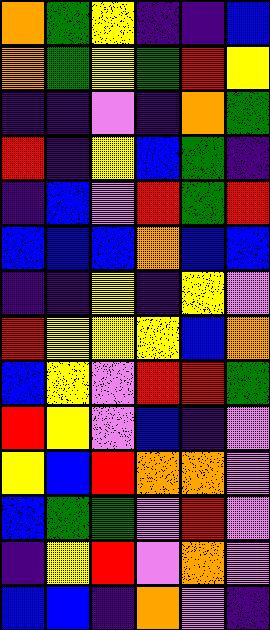[["orange", "green", "yellow", "indigo", "indigo", "blue"], ["orange", "green", "yellow", "green", "red", "yellow"], ["indigo", "indigo", "violet", "indigo", "orange", "green"], ["red", "indigo", "yellow", "blue", "green", "indigo"], ["indigo", "blue", "violet", "red", "green", "red"], ["blue", "blue", "blue", "orange", "blue", "blue"], ["indigo", "indigo", "yellow", "indigo", "yellow", "violet"], ["red", "yellow", "yellow", "yellow", "blue", "orange"], ["blue", "yellow", "violet", "red", "red", "green"], ["red", "yellow", "violet", "blue", "indigo", "violet"], ["yellow", "blue", "red", "orange", "orange", "violet"], ["blue", "green", "green", "violet", "red", "violet"], ["indigo", "yellow", "red", "violet", "orange", "violet"], ["blue", "blue", "indigo", "orange", "violet", "indigo"]]